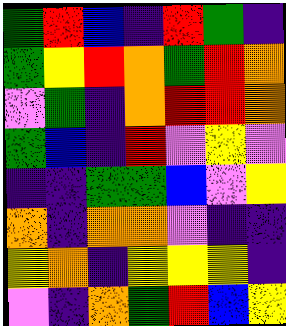[["green", "red", "blue", "indigo", "red", "green", "indigo"], ["green", "yellow", "red", "orange", "green", "red", "orange"], ["violet", "green", "indigo", "orange", "red", "red", "orange"], ["green", "blue", "indigo", "red", "violet", "yellow", "violet"], ["indigo", "indigo", "green", "green", "blue", "violet", "yellow"], ["orange", "indigo", "orange", "orange", "violet", "indigo", "indigo"], ["yellow", "orange", "indigo", "yellow", "yellow", "yellow", "indigo"], ["violet", "indigo", "orange", "green", "red", "blue", "yellow"]]